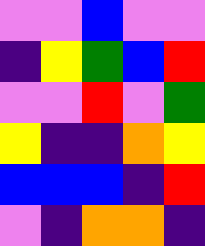[["violet", "violet", "blue", "violet", "violet"], ["indigo", "yellow", "green", "blue", "red"], ["violet", "violet", "red", "violet", "green"], ["yellow", "indigo", "indigo", "orange", "yellow"], ["blue", "blue", "blue", "indigo", "red"], ["violet", "indigo", "orange", "orange", "indigo"]]